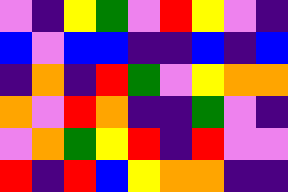[["violet", "indigo", "yellow", "green", "violet", "red", "yellow", "violet", "indigo"], ["blue", "violet", "blue", "blue", "indigo", "indigo", "blue", "indigo", "blue"], ["indigo", "orange", "indigo", "red", "green", "violet", "yellow", "orange", "orange"], ["orange", "violet", "red", "orange", "indigo", "indigo", "green", "violet", "indigo"], ["violet", "orange", "green", "yellow", "red", "indigo", "red", "violet", "violet"], ["red", "indigo", "red", "blue", "yellow", "orange", "orange", "indigo", "indigo"]]